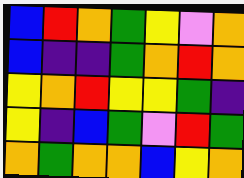[["blue", "red", "orange", "green", "yellow", "violet", "orange"], ["blue", "indigo", "indigo", "green", "orange", "red", "orange"], ["yellow", "orange", "red", "yellow", "yellow", "green", "indigo"], ["yellow", "indigo", "blue", "green", "violet", "red", "green"], ["orange", "green", "orange", "orange", "blue", "yellow", "orange"]]